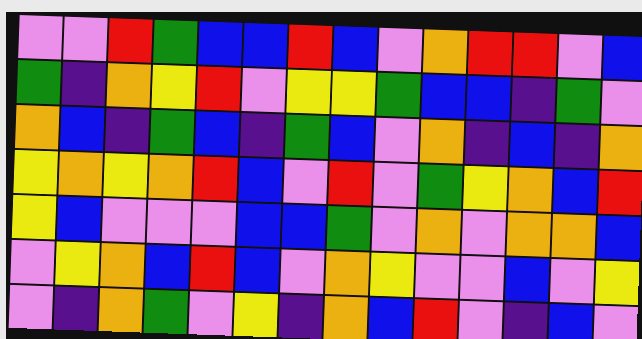[["violet", "violet", "red", "green", "blue", "blue", "red", "blue", "violet", "orange", "red", "red", "violet", "blue"], ["green", "indigo", "orange", "yellow", "red", "violet", "yellow", "yellow", "green", "blue", "blue", "indigo", "green", "violet"], ["orange", "blue", "indigo", "green", "blue", "indigo", "green", "blue", "violet", "orange", "indigo", "blue", "indigo", "orange"], ["yellow", "orange", "yellow", "orange", "red", "blue", "violet", "red", "violet", "green", "yellow", "orange", "blue", "red"], ["yellow", "blue", "violet", "violet", "violet", "blue", "blue", "green", "violet", "orange", "violet", "orange", "orange", "blue"], ["violet", "yellow", "orange", "blue", "red", "blue", "violet", "orange", "yellow", "violet", "violet", "blue", "violet", "yellow"], ["violet", "indigo", "orange", "green", "violet", "yellow", "indigo", "orange", "blue", "red", "violet", "indigo", "blue", "violet"]]